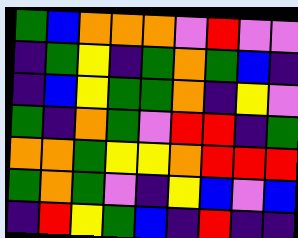[["green", "blue", "orange", "orange", "orange", "violet", "red", "violet", "violet"], ["indigo", "green", "yellow", "indigo", "green", "orange", "green", "blue", "indigo"], ["indigo", "blue", "yellow", "green", "green", "orange", "indigo", "yellow", "violet"], ["green", "indigo", "orange", "green", "violet", "red", "red", "indigo", "green"], ["orange", "orange", "green", "yellow", "yellow", "orange", "red", "red", "red"], ["green", "orange", "green", "violet", "indigo", "yellow", "blue", "violet", "blue"], ["indigo", "red", "yellow", "green", "blue", "indigo", "red", "indigo", "indigo"]]